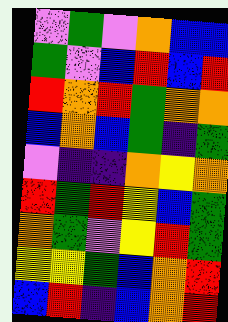[["violet", "green", "violet", "orange", "blue", "blue"], ["green", "violet", "blue", "red", "blue", "red"], ["red", "orange", "red", "green", "orange", "orange"], ["blue", "orange", "blue", "green", "indigo", "green"], ["violet", "indigo", "indigo", "orange", "yellow", "orange"], ["red", "green", "red", "yellow", "blue", "green"], ["orange", "green", "violet", "yellow", "red", "green"], ["yellow", "yellow", "green", "blue", "orange", "red"], ["blue", "red", "indigo", "blue", "orange", "red"]]